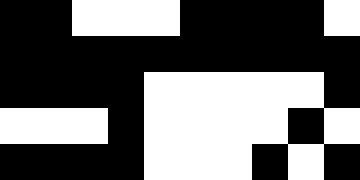[["black", "black", "white", "white", "white", "black", "black", "black", "black", "white"], ["black", "black", "black", "black", "black", "black", "black", "black", "black", "black"], ["black", "black", "black", "black", "white", "white", "white", "white", "white", "black"], ["white", "white", "white", "black", "white", "white", "white", "white", "black", "white"], ["black", "black", "black", "black", "white", "white", "white", "black", "white", "black"]]